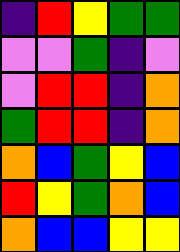[["indigo", "red", "yellow", "green", "green"], ["violet", "violet", "green", "indigo", "violet"], ["violet", "red", "red", "indigo", "orange"], ["green", "red", "red", "indigo", "orange"], ["orange", "blue", "green", "yellow", "blue"], ["red", "yellow", "green", "orange", "blue"], ["orange", "blue", "blue", "yellow", "yellow"]]